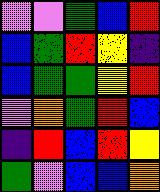[["violet", "violet", "green", "blue", "red"], ["blue", "green", "red", "yellow", "indigo"], ["blue", "green", "green", "yellow", "red"], ["violet", "orange", "green", "red", "blue"], ["indigo", "red", "blue", "red", "yellow"], ["green", "violet", "blue", "blue", "orange"]]